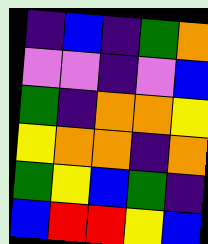[["indigo", "blue", "indigo", "green", "orange"], ["violet", "violet", "indigo", "violet", "blue"], ["green", "indigo", "orange", "orange", "yellow"], ["yellow", "orange", "orange", "indigo", "orange"], ["green", "yellow", "blue", "green", "indigo"], ["blue", "red", "red", "yellow", "blue"]]